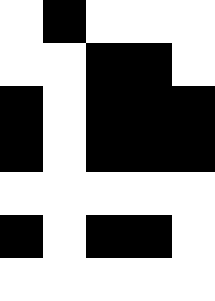[["white", "black", "white", "white", "white"], ["white", "white", "black", "black", "white"], ["black", "white", "black", "black", "black"], ["black", "white", "black", "black", "black"], ["white", "white", "white", "white", "white"], ["black", "white", "black", "black", "white"], ["white", "white", "white", "white", "white"]]